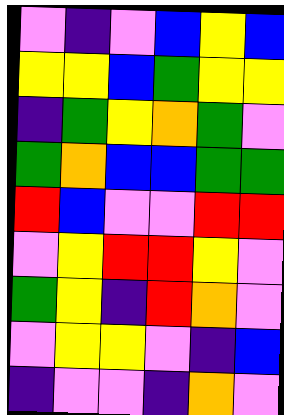[["violet", "indigo", "violet", "blue", "yellow", "blue"], ["yellow", "yellow", "blue", "green", "yellow", "yellow"], ["indigo", "green", "yellow", "orange", "green", "violet"], ["green", "orange", "blue", "blue", "green", "green"], ["red", "blue", "violet", "violet", "red", "red"], ["violet", "yellow", "red", "red", "yellow", "violet"], ["green", "yellow", "indigo", "red", "orange", "violet"], ["violet", "yellow", "yellow", "violet", "indigo", "blue"], ["indigo", "violet", "violet", "indigo", "orange", "violet"]]